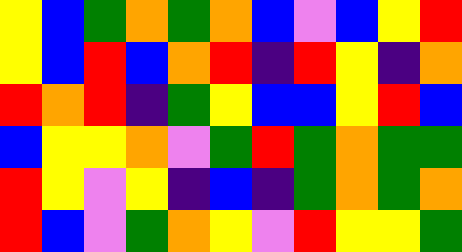[["yellow", "blue", "green", "orange", "green", "orange", "blue", "violet", "blue", "yellow", "red"], ["yellow", "blue", "red", "blue", "orange", "red", "indigo", "red", "yellow", "indigo", "orange"], ["red", "orange", "red", "indigo", "green", "yellow", "blue", "blue", "yellow", "red", "blue"], ["blue", "yellow", "yellow", "orange", "violet", "green", "red", "green", "orange", "green", "green"], ["red", "yellow", "violet", "yellow", "indigo", "blue", "indigo", "green", "orange", "green", "orange"], ["red", "blue", "violet", "green", "orange", "yellow", "violet", "red", "yellow", "yellow", "green"]]